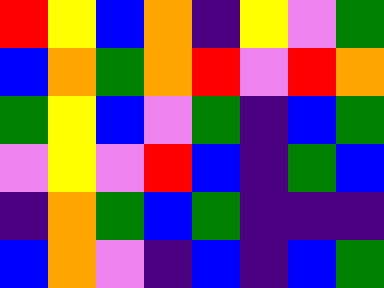[["red", "yellow", "blue", "orange", "indigo", "yellow", "violet", "green"], ["blue", "orange", "green", "orange", "red", "violet", "red", "orange"], ["green", "yellow", "blue", "violet", "green", "indigo", "blue", "green"], ["violet", "yellow", "violet", "red", "blue", "indigo", "green", "blue"], ["indigo", "orange", "green", "blue", "green", "indigo", "indigo", "indigo"], ["blue", "orange", "violet", "indigo", "blue", "indigo", "blue", "green"]]